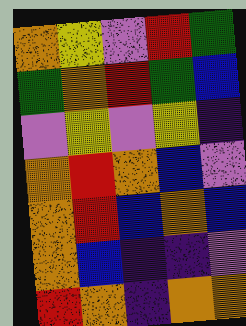[["orange", "yellow", "violet", "red", "green"], ["green", "orange", "red", "green", "blue"], ["violet", "yellow", "violet", "yellow", "indigo"], ["orange", "red", "orange", "blue", "violet"], ["orange", "red", "blue", "orange", "blue"], ["orange", "blue", "indigo", "indigo", "violet"], ["red", "orange", "indigo", "orange", "orange"]]